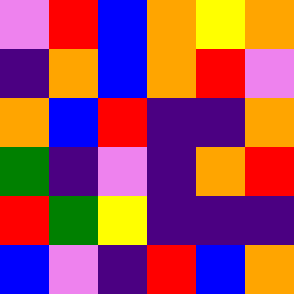[["violet", "red", "blue", "orange", "yellow", "orange"], ["indigo", "orange", "blue", "orange", "red", "violet"], ["orange", "blue", "red", "indigo", "indigo", "orange"], ["green", "indigo", "violet", "indigo", "orange", "red"], ["red", "green", "yellow", "indigo", "indigo", "indigo"], ["blue", "violet", "indigo", "red", "blue", "orange"]]